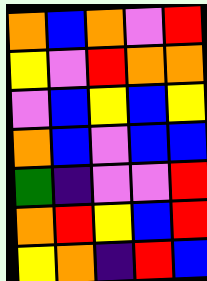[["orange", "blue", "orange", "violet", "red"], ["yellow", "violet", "red", "orange", "orange"], ["violet", "blue", "yellow", "blue", "yellow"], ["orange", "blue", "violet", "blue", "blue"], ["green", "indigo", "violet", "violet", "red"], ["orange", "red", "yellow", "blue", "red"], ["yellow", "orange", "indigo", "red", "blue"]]